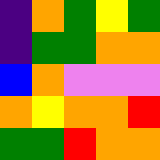[["indigo", "orange", "green", "yellow", "green"], ["indigo", "green", "green", "orange", "orange"], ["blue", "orange", "violet", "violet", "violet"], ["orange", "yellow", "orange", "orange", "red"], ["green", "green", "red", "orange", "orange"]]